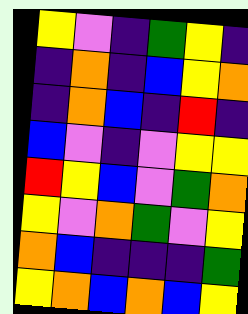[["yellow", "violet", "indigo", "green", "yellow", "indigo"], ["indigo", "orange", "indigo", "blue", "yellow", "orange"], ["indigo", "orange", "blue", "indigo", "red", "indigo"], ["blue", "violet", "indigo", "violet", "yellow", "yellow"], ["red", "yellow", "blue", "violet", "green", "orange"], ["yellow", "violet", "orange", "green", "violet", "yellow"], ["orange", "blue", "indigo", "indigo", "indigo", "green"], ["yellow", "orange", "blue", "orange", "blue", "yellow"]]